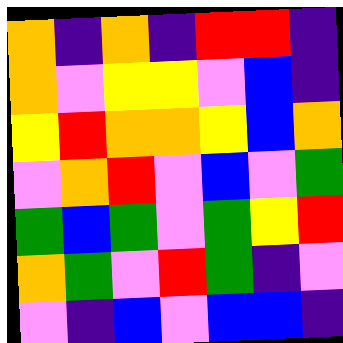[["orange", "indigo", "orange", "indigo", "red", "red", "indigo"], ["orange", "violet", "yellow", "yellow", "violet", "blue", "indigo"], ["yellow", "red", "orange", "orange", "yellow", "blue", "orange"], ["violet", "orange", "red", "violet", "blue", "violet", "green"], ["green", "blue", "green", "violet", "green", "yellow", "red"], ["orange", "green", "violet", "red", "green", "indigo", "violet"], ["violet", "indigo", "blue", "violet", "blue", "blue", "indigo"]]